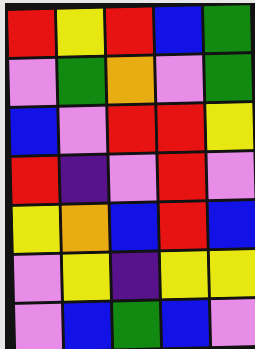[["red", "yellow", "red", "blue", "green"], ["violet", "green", "orange", "violet", "green"], ["blue", "violet", "red", "red", "yellow"], ["red", "indigo", "violet", "red", "violet"], ["yellow", "orange", "blue", "red", "blue"], ["violet", "yellow", "indigo", "yellow", "yellow"], ["violet", "blue", "green", "blue", "violet"]]